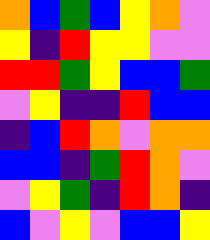[["orange", "blue", "green", "blue", "yellow", "orange", "violet"], ["yellow", "indigo", "red", "yellow", "yellow", "violet", "violet"], ["red", "red", "green", "yellow", "blue", "blue", "green"], ["violet", "yellow", "indigo", "indigo", "red", "blue", "blue"], ["indigo", "blue", "red", "orange", "violet", "orange", "orange"], ["blue", "blue", "indigo", "green", "red", "orange", "violet"], ["violet", "yellow", "green", "indigo", "red", "orange", "indigo"], ["blue", "violet", "yellow", "violet", "blue", "blue", "yellow"]]